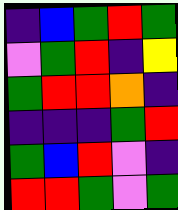[["indigo", "blue", "green", "red", "green"], ["violet", "green", "red", "indigo", "yellow"], ["green", "red", "red", "orange", "indigo"], ["indigo", "indigo", "indigo", "green", "red"], ["green", "blue", "red", "violet", "indigo"], ["red", "red", "green", "violet", "green"]]